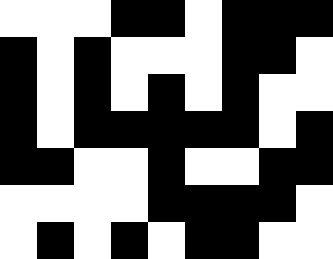[["white", "white", "white", "black", "black", "white", "black", "black", "black"], ["black", "white", "black", "white", "white", "white", "black", "black", "white"], ["black", "white", "black", "white", "black", "white", "black", "white", "white"], ["black", "white", "black", "black", "black", "black", "black", "white", "black"], ["black", "black", "white", "white", "black", "white", "white", "black", "black"], ["white", "white", "white", "white", "black", "black", "black", "black", "white"], ["white", "black", "white", "black", "white", "black", "black", "white", "white"]]